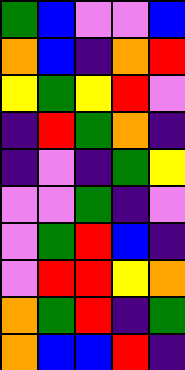[["green", "blue", "violet", "violet", "blue"], ["orange", "blue", "indigo", "orange", "red"], ["yellow", "green", "yellow", "red", "violet"], ["indigo", "red", "green", "orange", "indigo"], ["indigo", "violet", "indigo", "green", "yellow"], ["violet", "violet", "green", "indigo", "violet"], ["violet", "green", "red", "blue", "indigo"], ["violet", "red", "red", "yellow", "orange"], ["orange", "green", "red", "indigo", "green"], ["orange", "blue", "blue", "red", "indigo"]]